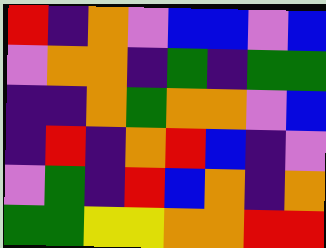[["red", "indigo", "orange", "violet", "blue", "blue", "violet", "blue"], ["violet", "orange", "orange", "indigo", "green", "indigo", "green", "green"], ["indigo", "indigo", "orange", "green", "orange", "orange", "violet", "blue"], ["indigo", "red", "indigo", "orange", "red", "blue", "indigo", "violet"], ["violet", "green", "indigo", "red", "blue", "orange", "indigo", "orange"], ["green", "green", "yellow", "yellow", "orange", "orange", "red", "red"]]